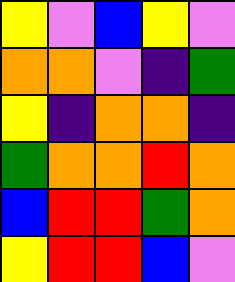[["yellow", "violet", "blue", "yellow", "violet"], ["orange", "orange", "violet", "indigo", "green"], ["yellow", "indigo", "orange", "orange", "indigo"], ["green", "orange", "orange", "red", "orange"], ["blue", "red", "red", "green", "orange"], ["yellow", "red", "red", "blue", "violet"]]